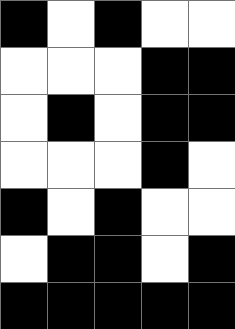[["black", "white", "black", "white", "white"], ["white", "white", "white", "black", "black"], ["white", "black", "white", "black", "black"], ["white", "white", "white", "black", "white"], ["black", "white", "black", "white", "white"], ["white", "black", "black", "white", "black"], ["black", "black", "black", "black", "black"]]